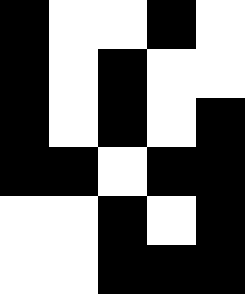[["black", "white", "white", "black", "white"], ["black", "white", "black", "white", "white"], ["black", "white", "black", "white", "black"], ["black", "black", "white", "black", "black"], ["white", "white", "black", "white", "black"], ["white", "white", "black", "black", "black"]]